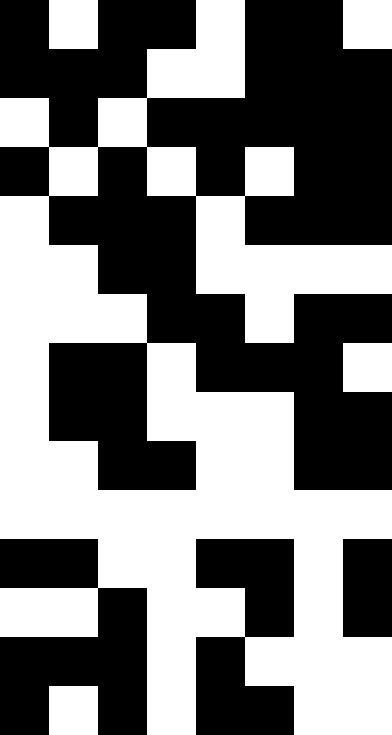[["black", "white", "black", "black", "white", "black", "black", "white"], ["black", "black", "black", "white", "white", "black", "black", "black"], ["white", "black", "white", "black", "black", "black", "black", "black"], ["black", "white", "black", "white", "black", "white", "black", "black"], ["white", "black", "black", "black", "white", "black", "black", "black"], ["white", "white", "black", "black", "white", "white", "white", "white"], ["white", "white", "white", "black", "black", "white", "black", "black"], ["white", "black", "black", "white", "black", "black", "black", "white"], ["white", "black", "black", "white", "white", "white", "black", "black"], ["white", "white", "black", "black", "white", "white", "black", "black"], ["white", "white", "white", "white", "white", "white", "white", "white"], ["black", "black", "white", "white", "black", "black", "white", "black"], ["white", "white", "black", "white", "white", "black", "white", "black"], ["black", "black", "black", "white", "black", "white", "white", "white"], ["black", "white", "black", "white", "black", "black", "white", "white"]]